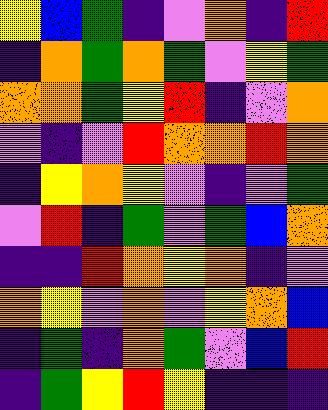[["yellow", "blue", "green", "indigo", "violet", "orange", "indigo", "red"], ["indigo", "orange", "green", "orange", "green", "violet", "yellow", "green"], ["orange", "orange", "green", "yellow", "red", "indigo", "violet", "orange"], ["violet", "indigo", "violet", "red", "orange", "orange", "red", "orange"], ["indigo", "yellow", "orange", "yellow", "violet", "indigo", "violet", "green"], ["violet", "red", "indigo", "green", "violet", "green", "blue", "orange"], ["indigo", "indigo", "red", "orange", "yellow", "orange", "indigo", "violet"], ["orange", "yellow", "violet", "orange", "violet", "yellow", "orange", "blue"], ["indigo", "green", "indigo", "orange", "green", "violet", "blue", "red"], ["indigo", "green", "yellow", "red", "yellow", "indigo", "indigo", "indigo"]]